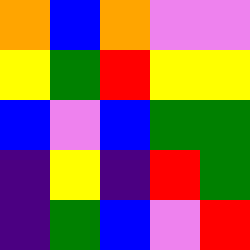[["orange", "blue", "orange", "violet", "violet"], ["yellow", "green", "red", "yellow", "yellow"], ["blue", "violet", "blue", "green", "green"], ["indigo", "yellow", "indigo", "red", "green"], ["indigo", "green", "blue", "violet", "red"]]